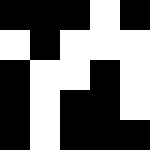[["black", "black", "black", "white", "black"], ["white", "black", "white", "white", "white"], ["black", "white", "white", "black", "white"], ["black", "white", "black", "black", "white"], ["black", "white", "black", "black", "black"]]